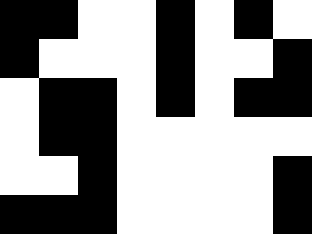[["black", "black", "white", "white", "black", "white", "black", "white"], ["black", "white", "white", "white", "black", "white", "white", "black"], ["white", "black", "black", "white", "black", "white", "black", "black"], ["white", "black", "black", "white", "white", "white", "white", "white"], ["white", "white", "black", "white", "white", "white", "white", "black"], ["black", "black", "black", "white", "white", "white", "white", "black"]]